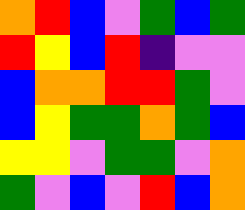[["orange", "red", "blue", "violet", "green", "blue", "green"], ["red", "yellow", "blue", "red", "indigo", "violet", "violet"], ["blue", "orange", "orange", "red", "red", "green", "violet"], ["blue", "yellow", "green", "green", "orange", "green", "blue"], ["yellow", "yellow", "violet", "green", "green", "violet", "orange"], ["green", "violet", "blue", "violet", "red", "blue", "orange"]]